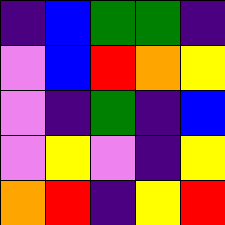[["indigo", "blue", "green", "green", "indigo"], ["violet", "blue", "red", "orange", "yellow"], ["violet", "indigo", "green", "indigo", "blue"], ["violet", "yellow", "violet", "indigo", "yellow"], ["orange", "red", "indigo", "yellow", "red"]]